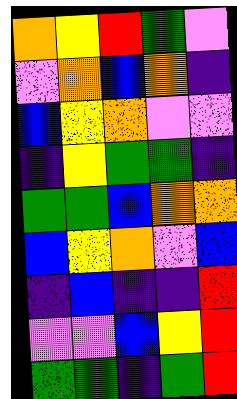[["orange", "yellow", "red", "green", "violet"], ["violet", "orange", "blue", "orange", "indigo"], ["blue", "yellow", "orange", "violet", "violet"], ["indigo", "yellow", "green", "green", "indigo"], ["green", "green", "blue", "orange", "orange"], ["blue", "yellow", "orange", "violet", "blue"], ["indigo", "blue", "indigo", "indigo", "red"], ["violet", "violet", "blue", "yellow", "red"], ["green", "green", "indigo", "green", "red"]]